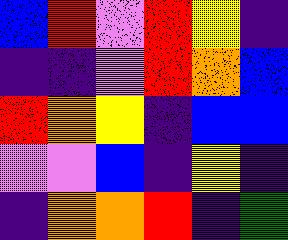[["blue", "red", "violet", "red", "yellow", "indigo"], ["indigo", "indigo", "violet", "red", "orange", "blue"], ["red", "orange", "yellow", "indigo", "blue", "blue"], ["violet", "violet", "blue", "indigo", "yellow", "indigo"], ["indigo", "orange", "orange", "red", "indigo", "green"]]